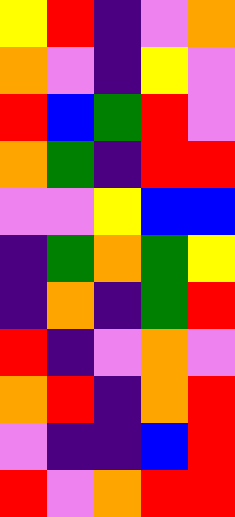[["yellow", "red", "indigo", "violet", "orange"], ["orange", "violet", "indigo", "yellow", "violet"], ["red", "blue", "green", "red", "violet"], ["orange", "green", "indigo", "red", "red"], ["violet", "violet", "yellow", "blue", "blue"], ["indigo", "green", "orange", "green", "yellow"], ["indigo", "orange", "indigo", "green", "red"], ["red", "indigo", "violet", "orange", "violet"], ["orange", "red", "indigo", "orange", "red"], ["violet", "indigo", "indigo", "blue", "red"], ["red", "violet", "orange", "red", "red"]]